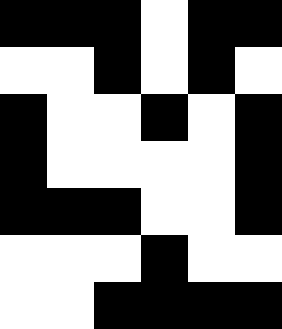[["black", "black", "black", "white", "black", "black"], ["white", "white", "black", "white", "black", "white"], ["black", "white", "white", "black", "white", "black"], ["black", "white", "white", "white", "white", "black"], ["black", "black", "black", "white", "white", "black"], ["white", "white", "white", "black", "white", "white"], ["white", "white", "black", "black", "black", "black"]]